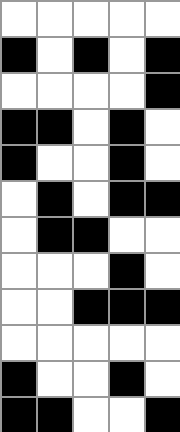[["white", "white", "white", "white", "white"], ["black", "white", "black", "white", "black"], ["white", "white", "white", "white", "black"], ["black", "black", "white", "black", "white"], ["black", "white", "white", "black", "white"], ["white", "black", "white", "black", "black"], ["white", "black", "black", "white", "white"], ["white", "white", "white", "black", "white"], ["white", "white", "black", "black", "black"], ["white", "white", "white", "white", "white"], ["black", "white", "white", "black", "white"], ["black", "black", "white", "white", "black"]]